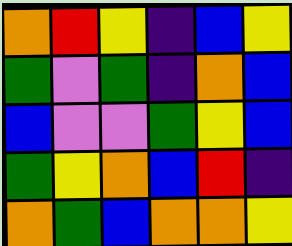[["orange", "red", "yellow", "indigo", "blue", "yellow"], ["green", "violet", "green", "indigo", "orange", "blue"], ["blue", "violet", "violet", "green", "yellow", "blue"], ["green", "yellow", "orange", "blue", "red", "indigo"], ["orange", "green", "blue", "orange", "orange", "yellow"]]